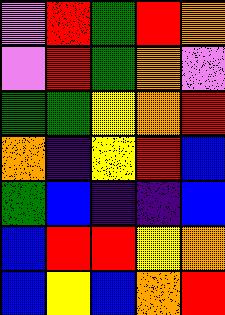[["violet", "red", "green", "red", "orange"], ["violet", "red", "green", "orange", "violet"], ["green", "green", "yellow", "orange", "red"], ["orange", "indigo", "yellow", "red", "blue"], ["green", "blue", "indigo", "indigo", "blue"], ["blue", "red", "red", "yellow", "orange"], ["blue", "yellow", "blue", "orange", "red"]]